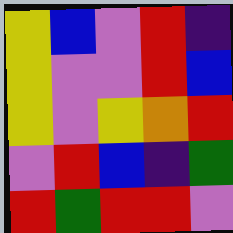[["yellow", "blue", "violet", "red", "indigo"], ["yellow", "violet", "violet", "red", "blue"], ["yellow", "violet", "yellow", "orange", "red"], ["violet", "red", "blue", "indigo", "green"], ["red", "green", "red", "red", "violet"]]